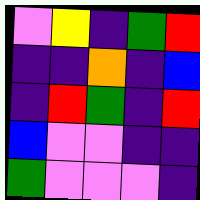[["violet", "yellow", "indigo", "green", "red"], ["indigo", "indigo", "orange", "indigo", "blue"], ["indigo", "red", "green", "indigo", "red"], ["blue", "violet", "violet", "indigo", "indigo"], ["green", "violet", "violet", "violet", "indigo"]]